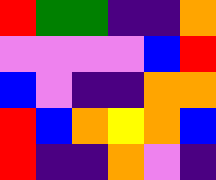[["red", "green", "green", "indigo", "indigo", "orange"], ["violet", "violet", "violet", "violet", "blue", "red"], ["blue", "violet", "indigo", "indigo", "orange", "orange"], ["red", "blue", "orange", "yellow", "orange", "blue"], ["red", "indigo", "indigo", "orange", "violet", "indigo"]]